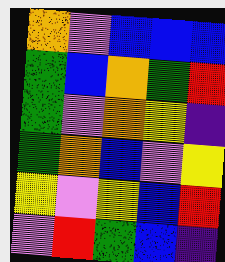[["orange", "violet", "blue", "blue", "blue"], ["green", "blue", "orange", "green", "red"], ["green", "violet", "orange", "yellow", "indigo"], ["green", "orange", "blue", "violet", "yellow"], ["yellow", "violet", "yellow", "blue", "red"], ["violet", "red", "green", "blue", "indigo"]]